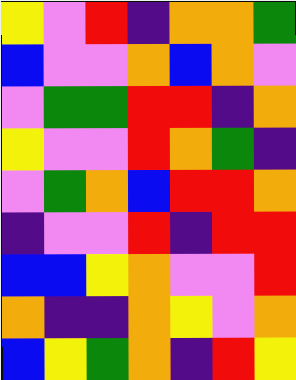[["yellow", "violet", "red", "indigo", "orange", "orange", "green"], ["blue", "violet", "violet", "orange", "blue", "orange", "violet"], ["violet", "green", "green", "red", "red", "indigo", "orange"], ["yellow", "violet", "violet", "red", "orange", "green", "indigo"], ["violet", "green", "orange", "blue", "red", "red", "orange"], ["indigo", "violet", "violet", "red", "indigo", "red", "red"], ["blue", "blue", "yellow", "orange", "violet", "violet", "red"], ["orange", "indigo", "indigo", "orange", "yellow", "violet", "orange"], ["blue", "yellow", "green", "orange", "indigo", "red", "yellow"]]